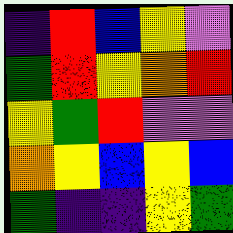[["indigo", "red", "blue", "yellow", "violet"], ["green", "red", "yellow", "orange", "red"], ["yellow", "green", "red", "violet", "violet"], ["orange", "yellow", "blue", "yellow", "blue"], ["green", "indigo", "indigo", "yellow", "green"]]